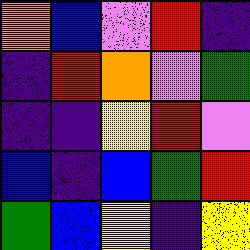[["orange", "blue", "violet", "red", "indigo"], ["indigo", "red", "orange", "violet", "green"], ["indigo", "indigo", "yellow", "red", "violet"], ["blue", "indigo", "blue", "green", "red"], ["green", "blue", "yellow", "indigo", "yellow"]]